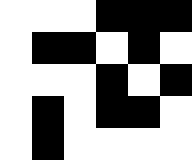[["white", "white", "white", "black", "black", "black"], ["white", "black", "black", "white", "black", "white"], ["white", "white", "white", "black", "white", "black"], ["white", "black", "white", "black", "black", "white"], ["white", "black", "white", "white", "white", "white"]]